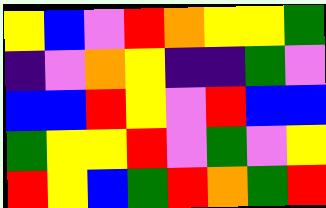[["yellow", "blue", "violet", "red", "orange", "yellow", "yellow", "green"], ["indigo", "violet", "orange", "yellow", "indigo", "indigo", "green", "violet"], ["blue", "blue", "red", "yellow", "violet", "red", "blue", "blue"], ["green", "yellow", "yellow", "red", "violet", "green", "violet", "yellow"], ["red", "yellow", "blue", "green", "red", "orange", "green", "red"]]